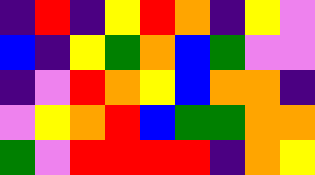[["indigo", "red", "indigo", "yellow", "red", "orange", "indigo", "yellow", "violet"], ["blue", "indigo", "yellow", "green", "orange", "blue", "green", "violet", "violet"], ["indigo", "violet", "red", "orange", "yellow", "blue", "orange", "orange", "indigo"], ["violet", "yellow", "orange", "red", "blue", "green", "green", "orange", "orange"], ["green", "violet", "red", "red", "red", "red", "indigo", "orange", "yellow"]]